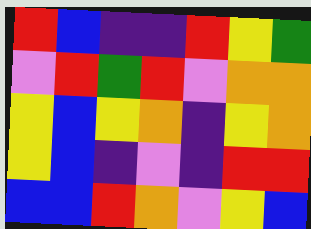[["red", "blue", "indigo", "indigo", "red", "yellow", "green"], ["violet", "red", "green", "red", "violet", "orange", "orange"], ["yellow", "blue", "yellow", "orange", "indigo", "yellow", "orange"], ["yellow", "blue", "indigo", "violet", "indigo", "red", "red"], ["blue", "blue", "red", "orange", "violet", "yellow", "blue"]]